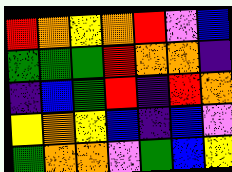[["red", "orange", "yellow", "orange", "red", "violet", "blue"], ["green", "green", "green", "red", "orange", "orange", "indigo"], ["indigo", "blue", "green", "red", "indigo", "red", "orange"], ["yellow", "orange", "yellow", "blue", "indigo", "blue", "violet"], ["green", "orange", "orange", "violet", "green", "blue", "yellow"]]